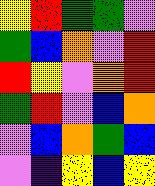[["yellow", "red", "green", "green", "violet"], ["green", "blue", "orange", "violet", "red"], ["red", "yellow", "violet", "orange", "red"], ["green", "red", "violet", "blue", "orange"], ["violet", "blue", "orange", "green", "blue"], ["violet", "indigo", "yellow", "blue", "yellow"]]